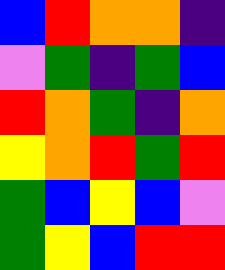[["blue", "red", "orange", "orange", "indigo"], ["violet", "green", "indigo", "green", "blue"], ["red", "orange", "green", "indigo", "orange"], ["yellow", "orange", "red", "green", "red"], ["green", "blue", "yellow", "blue", "violet"], ["green", "yellow", "blue", "red", "red"]]